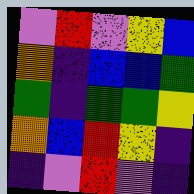[["violet", "red", "violet", "yellow", "blue"], ["orange", "indigo", "blue", "blue", "green"], ["green", "indigo", "green", "green", "yellow"], ["orange", "blue", "red", "yellow", "indigo"], ["indigo", "violet", "red", "violet", "indigo"]]